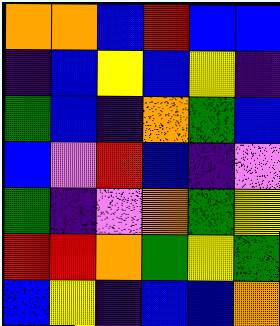[["orange", "orange", "blue", "red", "blue", "blue"], ["indigo", "blue", "yellow", "blue", "yellow", "indigo"], ["green", "blue", "indigo", "orange", "green", "blue"], ["blue", "violet", "red", "blue", "indigo", "violet"], ["green", "indigo", "violet", "orange", "green", "yellow"], ["red", "red", "orange", "green", "yellow", "green"], ["blue", "yellow", "indigo", "blue", "blue", "orange"]]